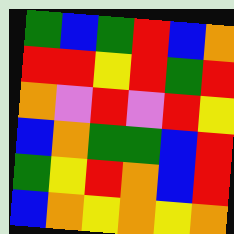[["green", "blue", "green", "red", "blue", "orange"], ["red", "red", "yellow", "red", "green", "red"], ["orange", "violet", "red", "violet", "red", "yellow"], ["blue", "orange", "green", "green", "blue", "red"], ["green", "yellow", "red", "orange", "blue", "red"], ["blue", "orange", "yellow", "orange", "yellow", "orange"]]